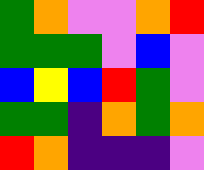[["green", "orange", "violet", "violet", "orange", "red"], ["green", "green", "green", "violet", "blue", "violet"], ["blue", "yellow", "blue", "red", "green", "violet"], ["green", "green", "indigo", "orange", "green", "orange"], ["red", "orange", "indigo", "indigo", "indigo", "violet"]]